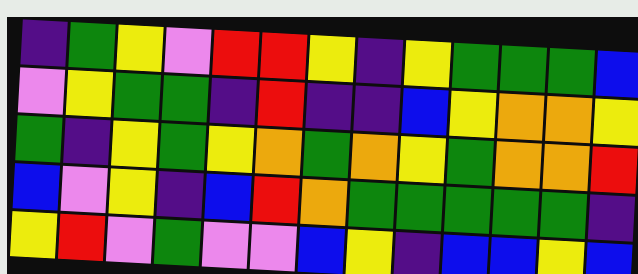[["indigo", "green", "yellow", "violet", "red", "red", "yellow", "indigo", "yellow", "green", "green", "green", "blue"], ["violet", "yellow", "green", "green", "indigo", "red", "indigo", "indigo", "blue", "yellow", "orange", "orange", "yellow"], ["green", "indigo", "yellow", "green", "yellow", "orange", "green", "orange", "yellow", "green", "orange", "orange", "red"], ["blue", "violet", "yellow", "indigo", "blue", "red", "orange", "green", "green", "green", "green", "green", "indigo"], ["yellow", "red", "violet", "green", "violet", "violet", "blue", "yellow", "indigo", "blue", "blue", "yellow", "blue"]]